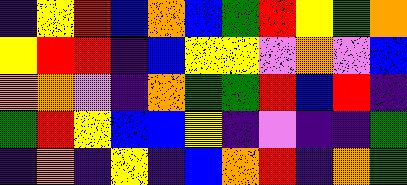[["indigo", "yellow", "red", "blue", "orange", "blue", "green", "red", "yellow", "green", "orange"], ["yellow", "red", "red", "indigo", "blue", "yellow", "yellow", "violet", "orange", "violet", "blue"], ["orange", "orange", "violet", "indigo", "orange", "green", "green", "red", "blue", "red", "indigo"], ["green", "red", "yellow", "blue", "blue", "yellow", "indigo", "violet", "indigo", "indigo", "green"], ["indigo", "orange", "indigo", "yellow", "indigo", "blue", "orange", "red", "indigo", "orange", "green"]]